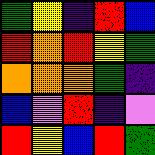[["green", "yellow", "indigo", "red", "blue"], ["red", "orange", "red", "yellow", "green"], ["orange", "orange", "orange", "green", "indigo"], ["blue", "violet", "red", "indigo", "violet"], ["red", "yellow", "blue", "red", "green"]]